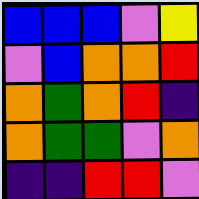[["blue", "blue", "blue", "violet", "yellow"], ["violet", "blue", "orange", "orange", "red"], ["orange", "green", "orange", "red", "indigo"], ["orange", "green", "green", "violet", "orange"], ["indigo", "indigo", "red", "red", "violet"]]